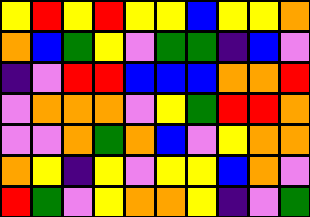[["yellow", "red", "yellow", "red", "yellow", "yellow", "blue", "yellow", "yellow", "orange"], ["orange", "blue", "green", "yellow", "violet", "green", "green", "indigo", "blue", "violet"], ["indigo", "violet", "red", "red", "blue", "blue", "blue", "orange", "orange", "red"], ["violet", "orange", "orange", "orange", "violet", "yellow", "green", "red", "red", "orange"], ["violet", "violet", "orange", "green", "orange", "blue", "violet", "yellow", "orange", "orange"], ["orange", "yellow", "indigo", "yellow", "violet", "yellow", "yellow", "blue", "orange", "violet"], ["red", "green", "violet", "yellow", "orange", "orange", "yellow", "indigo", "violet", "green"]]